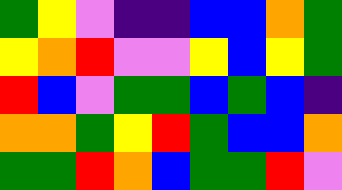[["green", "yellow", "violet", "indigo", "indigo", "blue", "blue", "orange", "green"], ["yellow", "orange", "red", "violet", "violet", "yellow", "blue", "yellow", "green"], ["red", "blue", "violet", "green", "green", "blue", "green", "blue", "indigo"], ["orange", "orange", "green", "yellow", "red", "green", "blue", "blue", "orange"], ["green", "green", "red", "orange", "blue", "green", "green", "red", "violet"]]